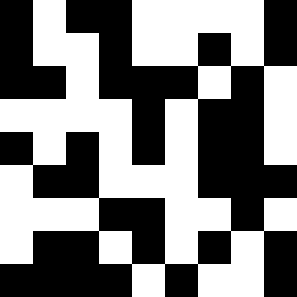[["black", "white", "black", "black", "white", "white", "white", "white", "black"], ["black", "white", "white", "black", "white", "white", "black", "white", "black"], ["black", "black", "white", "black", "black", "black", "white", "black", "white"], ["white", "white", "white", "white", "black", "white", "black", "black", "white"], ["black", "white", "black", "white", "black", "white", "black", "black", "white"], ["white", "black", "black", "white", "white", "white", "black", "black", "black"], ["white", "white", "white", "black", "black", "white", "white", "black", "white"], ["white", "black", "black", "white", "black", "white", "black", "white", "black"], ["black", "black", "black", "black", "white", "black", "white", "white", "black"]]